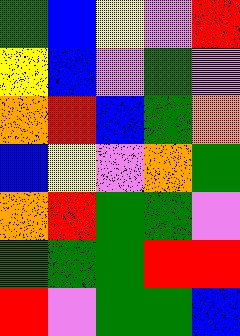[["green", "blue", "yellow", "violet", "red"], ["yellow", "blue", "violet", "green", "violet"], ["orange", "red", "blue", "green", "orange"], ["blue", "yellow", "violet", "orange", "green"], ["orange", "red", "green", "green", "violet"], ["green", "green", "green", "red", "red"], ["red", "violet", "green", "green", "blue"]]